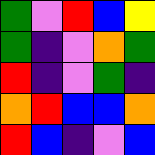[["green", "violet", "red", "blue", "yellow"], ["green", "indigo", "violet", "orange", "green"], ["red", "indigo", "violet", "green", "indigo"], ["orange", "red", "blue", "blue", "orange"], ["red", "blue", "indigo", "violet", "blue"]]